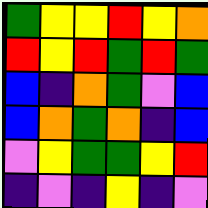[["green", "yellow", "yellow", "red", "yellow", "orange"], ["red", "yellow", "red", "green", "red", "green"], ["blue", "indigo", "orange", "green", "violet", "blue"], ["blue", "orange", "green", "orange", "indigo", "blue"], ["violet", "yellow", "green", "green", "yellow", "red"], ["indigo", "violet", "indigo", "yellow", "indigo", "violet"]]